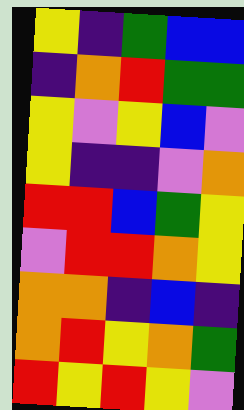[["yellow", "indigo", "green", "blue", "blue"], ["indigo", "orange", "red", "green", "green"], ["yellow", "violet", "yellow", "blue", "violet"], ["yellow", "indigo", "indigo", "violet", "orange"], ["red", "red", "blue", "green", "yellow"], ["violet", "red", "red", "orange", "yellow"], ["orange", "orange", "indigo", "blue", "indigo"], ["orange", "red", "yellow", "orange", "green"], ["red", "yellow", "red", "yellow", "violet"]]